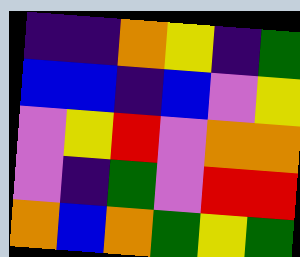[["indigo", "indigo", "orange", "yellow", "indigo", "green"], ["blue", "blue", "indigo", "blue", "violet", "yellow"], ["violet", "yellow", "red", "violet", "orange", "orange"], ["violet", "indigo", "green", "violet", "red", "red"], ["orange", "blue", "orange", "green", "yellow", "green"]]